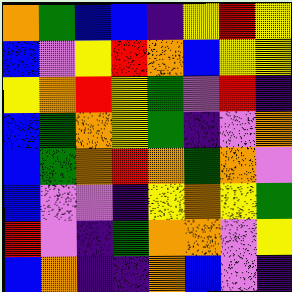[["orange", "green", "blue", "blue", "indigo", "yellow", "red", "yellow"], ["blue", "violet", "yellow", "red", "orange", "blue", "yellow", "yellow"], ["yellow", "orange", "red", "yellow", "green", "violet", "red", "indigo"], ["blue", "green", "orange", "yellow", "green", "indigo", "violet", "orange"], ["blue", "green", "orange", "red", "orange", "green", "orange", "violet"], ["blue", "violet", "violet", "indigo", "yellow", "orange", "yellow", "green"], ["red", "violet", "indigo", "green", "orange", "orange", "violet", "yellow"], ["blue", "orange", "indigo", "indigo", "orange", "blue", "violet", "indigo"]]